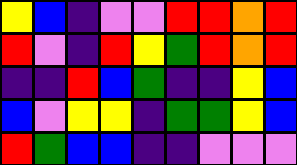[["yellow", "blue", "indigo", "violet", "violet", "red", "red", "orange", "red"], ["red", "violet", "indigo", "red", "yellow", "green", "red", "orange", "red"], ["indigo", "indigo", "red", "blue", "green", "indigo", "indigo", "yellow", "blue"], ["blue", "violet", "yellow", "yellow", "indigo", "green", "green", "yellow", "blue"], ["red", "green", "blue", "blue", "indigo", "indigo", "violet", "violet", "violet"]]